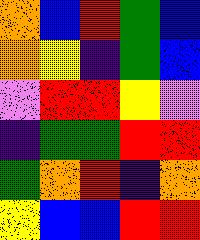[["orange", "blue", "red", "green", "blue"], ["orange", "yellow", "indigo", "green", "blue"], ["violet", "red", "red", "yellow", "violet"], ["indigo", "green", "green", "red", "red"], ["green", "orange", "red", "indigo", "orange"], ["yellow", "blue", "blue", "red", "red"]]